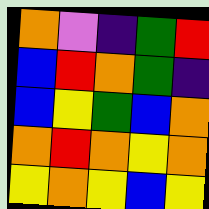[["orange", "violet", "indigo", "green", "red"], ["blue", "red", "orange", "green", "indigo"], ["blue", "yellow", "green", "blue", "orange"], ["orange", "red", "orange", "yellow", "orange"], ["yellow", "orange", "yellow", "blue", "yellow"]]